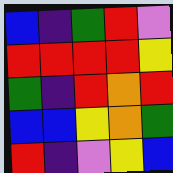[["blue", "indigo", "green", "red", "violet"], ["red", "red", "red", "red", "yellow"], ["green", "indigo", "red", "orange", "red"], ["blue", "blue", "yellow", "orange", "green"], ["red", "indigo", "violet", "yellow", "blue"]]